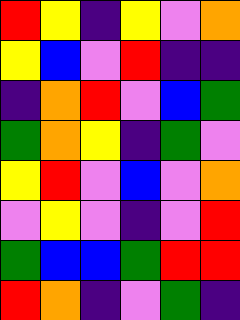[["red", "yellow", "indigo", "yellow", "violet", "orange"], ["yellow", "blue", "violet", "red", "indigo", "indigo"], ["indigo", "orange", "red", "violet", "blue", "green"], ["green", "orange", "yellow", "indigo", "green", "violet"], ["yellow", "red", "violet", "blue", "violet", "orange"], ["violet", "yellow", "violet", "indigo", "violet", "red"], ["green", "blue", "blue", "green", "red", "red"], ["red", "orange", "indigo", "violet", "green", "indigo"]]